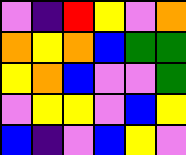[["violet", "indigo", "red", "yellow", "violet", "orange"], ["orange", "yellow", "orange", "blue", "green", "green"], ["yellow", "orange", "blue", "violet", "violet", "green"], ["violet", "yellow", "yellow", "violet", "blue", "yellow"], ["blue", "indigo", "violet", "blue", "yellow", "violet"]]